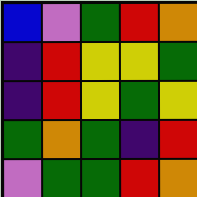[["blue", "violet", "green", "red", "orange"], ["indigo", "red", "yellow", "yellow", "green"], ["indigo", "red", "yellow", "green", "yellow"], ["green", "orange", "green", "indigo", "red"], ["violet", "green", "green", "red", "orange"]]